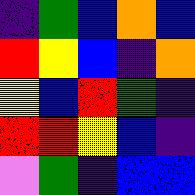[["indigo", "green", "blue", "orange", "blue"], ["red", "yellow", "blue", "indigo", "orange"], ["yellow", "blue", "red", "green", "indigo"], ["red", "red", "yellow", "blue", "indigo"], ["violet", "green", "indigo", "blue", "blue"]]